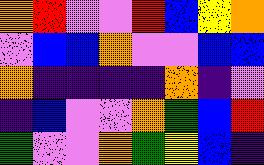[["orange", "red", "violet", "violet", "red", "blue", "yellow", "orange"], ["violet", "blue", "blue", "orange", "violet", "violet", "blue", "blue"], ["orange", "indigo", "indigo", "indigo", "indigo", "orange", "indigo", "violet"], ["indigo", "blue", "violet", "violet", "orange", "green", "blue", "red"], ["green", "violet", "violet", "orange", "green", "yellow", "blue", "indigo"]]